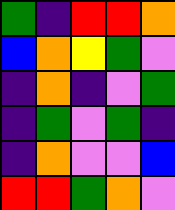[["green", "indigo", "red", "red", "orange"], ["blue", "orange", "yellow", "green", "violet"], ["indigo", "orange", "indigo", "violet", "green"], ["indigo", "green", "violet", "green", "indigo"], ["indigo", "orange", "violet", "violet", "blue"], ["red", "red", "green", "orange", "violet"]]